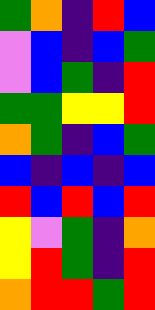[["green", "orange", "indigo", "red", "blue"], ["violet", "blue", "indigo", "blue", "green"], ["violet", "blue", "green", "indigo", "red"], ["green", "green", "yellow", "yellow", "red"], ["orange", "green", "indigo", "blue", "green"], ["blue", "indigo", "blue", "indigo", "blue"], ["red", "blue", "red", "blue", "red"], ["yellow", "violet", "green", "indigo", "orange"], ["yellow", "red", "green", "indigo", "red"], ["orange", "red", "red", "green", "red"]]